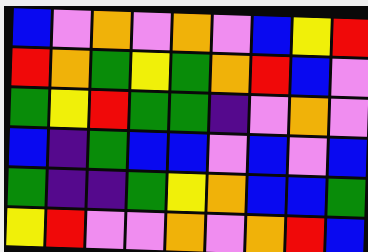[["blue", "violet", "orange", "violet", "orange", "violet", "blue", "yellow", "red"], ["red", "orange", "green", "yellow", "green", "orange", "red", "blue", "violet"], ["green", "yellow", "red", "green", "green", "indigo", "violet", "orange", "violet"], ["blue", "indigo", "green", "blue", "blue", "violet", "blue", "violet", "blue"], ["green", "indigo", "indigo", "green", "yellow", "orange", "blue", "blue", "green"], ["yellow", "red", "violet", "violet", "orange", "violet", "orange", "red", "blue"]]